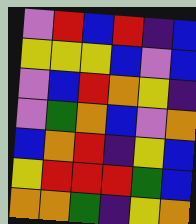[["violet", "red", "blue", "red", "indigo", "blue"], ["yellow", "yellow", "yellow", "blue", "violet", "blue"], ["violet", "blue", "red", "orange", "yellow", "indigo"], ["violet", "green", "orange", "blue", "violet", "orange"], ["blue", "orange", "red", "indigo", "yellow", "blue"], ["yellow", "red", "red", "red", "green", "blue"], ["orange", "orange", "green", "indigo", "yellow", "orange"]]